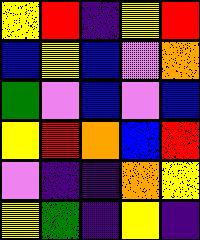[["yellow", "red", "indigo", "yellow", "red"], ["blue", "yellow", "blue", "violet", "orange"], ["green", "violet", "blue", "violet", "blue"], ["yellow", "red", "orange", "blue", "red"], ["violet", "indigo", "indigo", "orange", "yellow"], ["yellow", "green", "indigo", "yellow", "indigo"]]